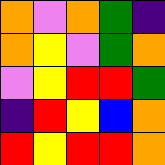[["orange", "violet", "orange", "green", "indigo"], ["orange", "yellow", "violet", "green", "orange"], ["violet", "yellow", "red", "red", "green"], ["indigo", "red", "yellow", "blue", "orange"], ["red", "yellow", "red", "red", "orange"]]